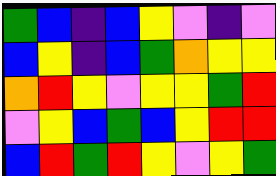[["green", "blue", "indigo", "blue", "yellow", "violet", "indigo", "violet"], ["blue", "yellow", "indigo", "blue", "green", "orange", "yellow", "yellow"], ["orange", "red", "yellow", "violet", "yellow", "yellow", "green", "red"], ["violet", "yellow", "blue", "green", "blue", "yellow", "red", "red"], ["blue", "red", "green", "red", "yellow", "violet", "yellow", "green"]]